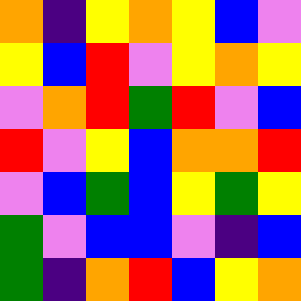[["orange", "indigo", "yellow", "orange", "yellow", "blue", "violet"], ["yellow", "blue", "red", "violet", "yellow", "orange", "yellow"], ["violet", "orange", "red", "green", "red", "violet", "blue"], ["red", "violet", "yellow", "blue", "orange", "orange", "red"], ["violet", "blue", "green", "blue", "yellow", "green", "yellow"], ["green", "violet", "blue", "blue", "violet", "indigo", "blue"], ["green", "indigo", "orange", "red", "blue", "yellow", "orange"]]